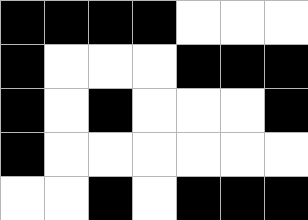[["black", "black", "black", "black", "white", "white", "white"], ["black", "white", "white", "white", "black", "black", "black"], ["black", "white", "black", "white", "white", "white", "black"], ["black", "white", "white", "white", "white", "white", "white"], ["white", "white", "black", "white", "black", "black", "black"]]